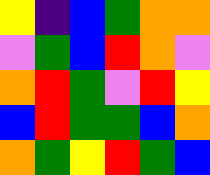[["yellow", "indigo", "blue", "green", "orange", "orange"], ["violet", "green", "blue", "red", "orange", "violet"], ["orange", "red", "green", "violet", "red", "yellow"], ["blue", "red", "green", "green", "blue", "orange"], ["orange", "green", "yellow", "red", "green", "blue"]]